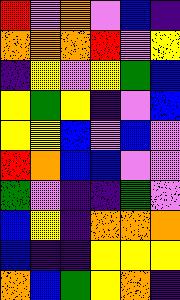[["red", "violet", "orange", "violet", "blue", "indigo"], ["orange", "orange", "orange", "red", "violet", "yellow"], ["indigo", "yellow", "violet", "yellow", "green", "blue"], ["yellow", "green", "yellow", "indigo", "violet", "blue"], ["yellow", "yellow", "blue", "violet", "blue", "violet"], ["red", "orange", "blue", "blue", "violet", "violet"], ["green", "violet", "indigo", "indigo", "green", "violet"], ["blue", "yellow", "indigo", "orange", "orange", "orange"], ["blue", "indigo", "indigo", "yellow", "yellow", "yellow"], ["orange", "blue", "green", "yellow", "orange", "indigo"]]